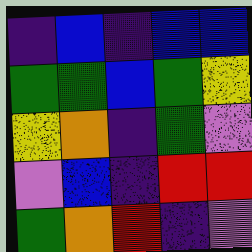[["indigo", "blue", "indigo", "blue", "blue"], ["green", "green", "blue", "green", "yellow"], ["yellow", "orange", "indigo", "green", "violet"], ["violet", "blue", "indigo", "red", "red"], ["green", "orange", "red", "indigo", "violet"]]